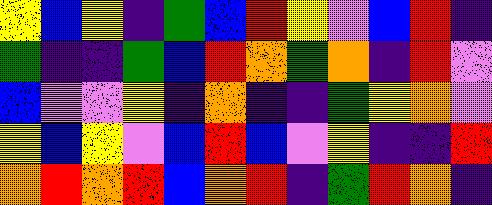[["yellow", "blue", "yellow", "indigo", "green", "blue", "red", "yellow", "violet", "blue", "red", "indigo"], ["green", "indigo", "indigo", "green", "blue", "red", "orange", "green", "orange", "indigo", "red", "violet"], ["blue", "violet", "violet", "yellow", "indigo", "orange", "indigo", "indigo", "green", "yellow", "orange", "violet"], ["yellow", "blue", "yellow", "violet", "blue", "red", "blue", "violet", "yellow", "indigo", "indigo", "red"], ["orange", "red", "orange", "red", "blue", "orange", "red", "indigo", "green", "red", "orange", "indigo"]]